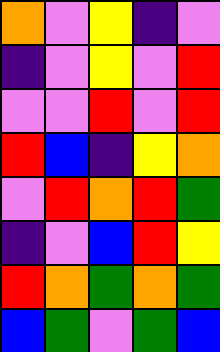[["orange", "violet", "yellow", "indigo", "violet"], ["indigo", "violet", "yellow", "violet", "red"], ["violet", "violet", "red", "violet", "red"], ["red", "blue", "indigo", "yellow", "orange"], ["violet", "red", "orange", "red", "green"], ["indigo", "violet", "blue", "red", "yellow"], ["red", "orange", "green", "orange", "green"], ["blue", "green", "violet", "green", "blue"]]